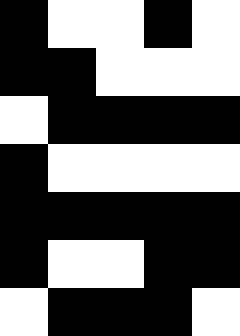[["black", "white", "white", "black", "white"], ["black", "black", "white", "white", "white"], ["white", "black", "black", "black", "black"], ["black", "white", "white", "white", "white"], ["black", "black", "black", "black", "black"], ["black", "white", "white", "black", "black"], ["white", "black", "black", "black", "white"]]